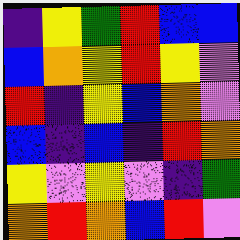[["indigo", "yellow", "green", "red", "blue", "blue"], ["blue", "orange", "yellow", "red", "yellow", "violet"], ["red", "indigo", "yellow", "blue", "orange", "violet"], ["blue", "indigo", "blue", "indigo", "red", "orange"], ["yellow", "violet", "yellow", "violet", "indigo", "green"], ["orange", "red", "orange", "blue", "red", "violet"]]